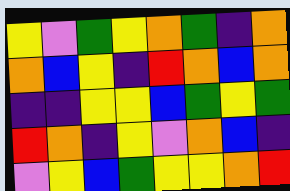[["yellow", "violet", "green", "yellow", "orange", "green", "indigo", "orange"], ["orange", "blue", "yellow", "indigo", "red", "orange", "blue", "orange"], ["indigo", "indigo", "yellow", "yellow", "blue", "green", "yellow", "green"], ["red", "orange", "indigo", "yellow", "violet", "orange", "blue", "indigo"], ["violet", "yellow", "blue", "green", "yellow", "yellow", "orange", "red"]]